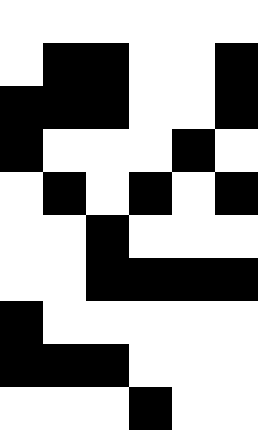[["white", "white", "white", "white", "white", "white"], ["white", "black", "black", "white", "white", "black"], ["black", "black", "black", "white", "white", "black"], ["black", "white", "white", "white", "black", "white"], ["white", "black", "white", "black", "white", "black"], ["white", "white", "black", "white", "white", "white"], ["white", "white", "black", "black", "black", "black"], ["black", "white", "white", "white", "white", "white"], ["black", "black", "black", "white", "white", "white"], ["white", "white", "white", "black", "white", "white"]]